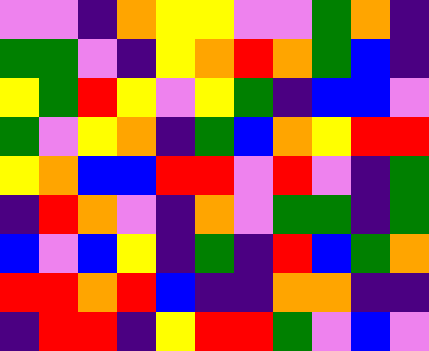[["violet", "violet", "indigo", "orange", "yellow", "yellow", "violet", "violet", "green", "orange", "indigo"], ["green", "green", "violet", "indigo", "yellow", "orange", "red", "orange", "green", "blue", "indigo"], ["yellow", "green", "red", "yellow", "violet", "yellow", "green", "indigo", "blue", "blue", "violet"], ["green", "violet", "yellow", "orange", "indigo", "green", "blue", "orange", "yellow", "red", "red"], ["yellow", "orange", "blue", "blue", "red", "red", "violet", "red", "violet", "indigo", "green"], ["indigo", "red", "orange", "violet", "indigo", "orange", "violet", "green", "green", "indigo", "green"], ["blue", "violet", "blue", "yellow", "indigo", "green", "indigo", "red", "blue", "green", "orange"], ["red", "red", "orange", "red", "blue", "indigo", "indigo", "orange", "orange", "indigo", "indigo"], ["indigo", "red", "red", "indigo", "yellow", "red", "red", "green", "violet", "blue", "violet"]]